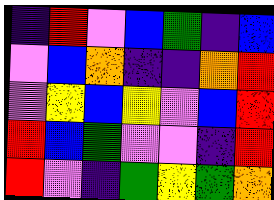[["indigo", "red", "violet", "blue", "green", "indigo", "blue"], ["violet", "blue", "orange", "indigo", "indigo", "orange", "red"], ["violet", "yellow", "blue", "yellow", "violet", "blue", "red"], ["red", "blue", "green", "violet", "violet", "indigo", "red"], ["red", "violet", "indigo", "green", "yellow", "green", "orange"]]